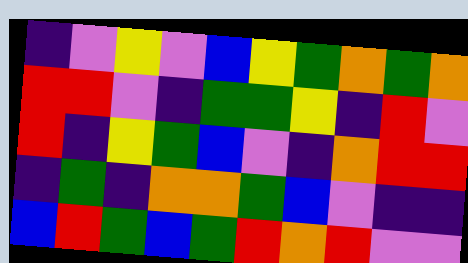[["indigo", "violet", "yellow", "violet", "blue", "yellow", "green", "orange", "green", "orange"], ["red", "red", "violet", "indigo", "green", "green", "yellow", "indigo", "red", "violet"], ["red", "indigo", "yellow", "green", "blue", "violet", "indigo", "orange", "red", "red"], ["indigo", "green", "indigo", "orange", "orange", "green", "blue", "violet", "indigo", "indigo"], ["blue", "red", "green", "blue", "green", "red", "orange", "red", "violet", "violet"]]